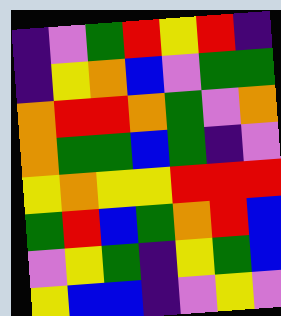[["indigo", "violet", "green", "red", "yellow", "red", "indigo"], ["indigo", "yellow", "orange", "blue", "violet", "green", "green"], ["orange", "red", "red", "orange", "green", "violet", "orange"], ["orange", "green", "green", "blue", "green", "indigo", "violet"], ["yellow", "orange", "yellow", "yellow", "red", "red", "red"], ["green", "red", "blue", "green", "orange", "red", "blue"], ["violet", "yellow", "green", "indigo", "yellow", "green", "blue"], ["yellow", "blue", "blue", "indigo", "violet", "yellow", "violet"]]